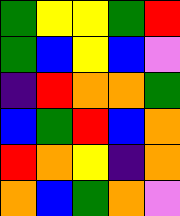[["green", "yellow", "yellow", "green", "red"], ["green", "blue", "yellow", "blue", "violet"], ["indigo", "red", "orange", "orange", "green"], ["blue", "green", "red", "blue", "orange"], ["red", "orange", "yellow", "indigo", "orange"], ["orange", "blue", "green", "orange", "violet"]]